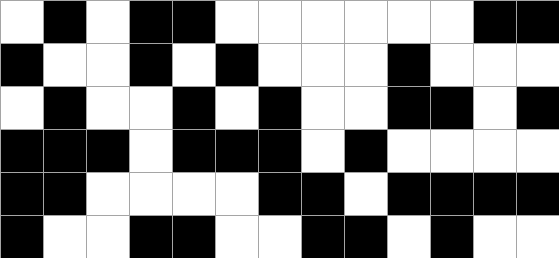[["white", "black", "white", "black", "black", "white", "white", "white", "white", "white", "white", "black", "black"], ["black", "white", "white", "black", "white", "black", "white", "white", "white", "black", "white", "white", "white"], ["white", "black", "white", "white", "black", "white", "black", "white", "white", "black", "black", "white", "black"], ["black", "black", "black", "white", "black", "black", "black", "white", "black", "white", "white", "white", "white"], ["black", "black", "white", "white", "white", "white", "black", "black", "white", "black", "black", "black", "black"], ["black", "white", "white", "black", "black", "white", "white", "black", "black", "white", "black", "white", "white"]]